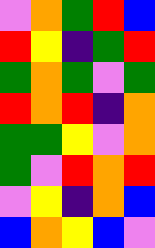[["violet", "orange", "green", "red", "blue"], ["red", "yellow", "indigo", "green", "red"], ["green", "orange", "green", "violet", "green"], ["red", "orange", "red", "indigo", "orange"], ["green", "green", "yellow", "violet", "orange"], ["green", "violet", "red", "orange", "red"], ["violet", "yellow", "indigo", "orange", "blue"], ["blue", "orange", "yellow", "blue", "violet"]]